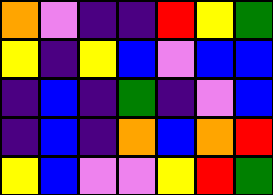[["orange", "violet", "indigo", "indigo", "red", "yellow", "green"], ["yellow", "indigo", "yellow", "blue", "violet", "blue", "blue"], ["indigo", "blue", "indigo", "green", "indigo", "violet", "blue"], ["indigo", "blue", "indigo", "orange", "blue", "orange", "red"], ["yellow", "blue", "violet", "violet", "yellow", "red", "green"]]